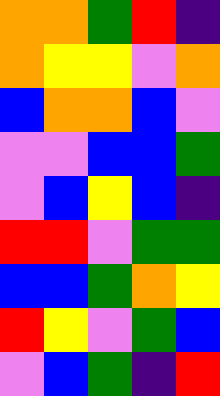[["orange", "orange", "green", "red", "indigo"], ["orange", "yellow", "yellow", "violet", "orange"], ["blue", "orange", "orange", "blue", "violet"], ["violet", "violet", "blue", "blue", "green"], ["violet", "blue", "yellow", "blue", "indigo"], ["red", "red", "violet", "green", "green"], ["blue", "blue", "green", "orange", "yellow"], ["red", "yellow", "violet", "green", "blue"], ["violet", "blue", "green", "indigo", "red"]]